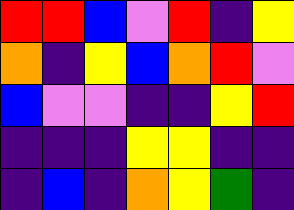[["red", "red", "blue", "violet", "red", "indigo", "yellow"], ["orange", "indigo", "yellow", "blue", "orange", "red", "violet"], ["blue", "violet", "violet", "indigo", "indigo", "yellow", "red"], ["indigo", "indigo", "indigo", "yellow", "yellow", "indigo", "indigo"], ["indigo", "blue", "indigo", "orange", "yellow", "green", "indigo"]]